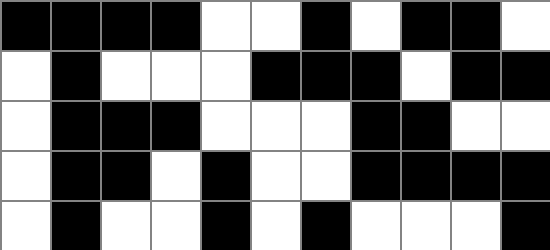[["black", "black", "black", "black", "white", "white", "black", "white", "black", "black", "white"], ["white", "black", "white", "white", "white", "black", "black", "black", "white", "black", "black"], ["white", "black", "black", "black", "white", "white", "white", "black", "black", "white", "white"], ["white", "black", "black", "white", "black", "white", "white", "black", "black", "black", "black"], ["white", "black", "white", "white", "black", "white", "black", "white", "white", "white", "black"]]